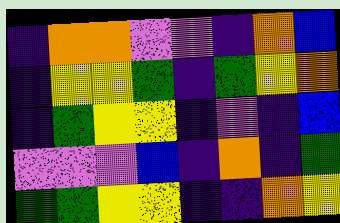[["indigo", "orange", "orange", "violet", "violet", "indigo", "orange", "blue"], ["indigo", "yellow", "yellow", "green", "indigo", "green", "yellow", "orange"], ["indigo", "green", "yellow", "yellow", "indigo", "violet", "indigo", "blue"], ["violet", "violet", "violet", "blue", "indigo", "orange", "indigo", "green"], ["green", "green", "yellow", "yellow", "indigo", "indigo", "orange", "yellow"]]